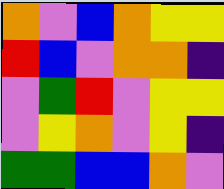[["orange", "violet", "blue", "orange", "yellow", "yellow"], ["red", "blue", "violet", "orange", "orange", "indigo"], ["violet", "green", "red", "violet", "yellow", "yellow"], ["violet", "yellow", "orange", "violet", "yellow", "indigo"], ["green", "green", "blue", "blue", "orange", "violet"]]